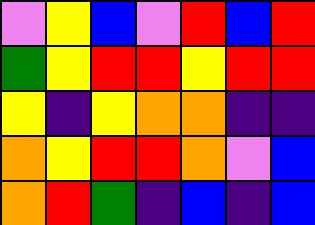[["violet", "yellow", "blue", "violet", "red", "blue", "red"], ["green", "yellow", "red", "red", "yellow", "red", "red"], ["yellow", "indigo", "yellow", "orange", "orange", "indigo", "indigo"], ["orange", "yellow", "red", "red", "orange", "violet", "blue"], ["orange", "red", "green", "indigo", "blue", "indigo", "blue"]]